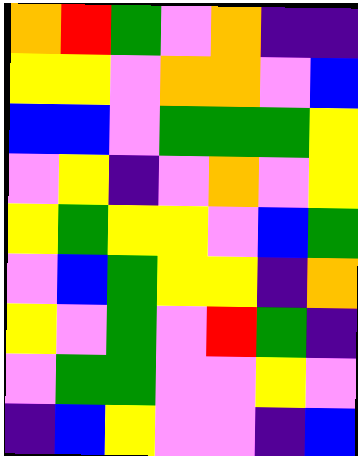[["orange", "red", "green", "violet", "orange", "indigo", "indigo"], ["yellow", "yellow", "violet", "orange", "orange", "violet", "blue"], ["blue", "blue", "violet", "green", "green", "green", "yellow"], ["violet", "yellow", "indigo", "violet", "orange", "violet", "yellow"], ["yellow", "green", "yellow", "yellow", "violet", "blue", "green"], ["violet", "blue", "green", "yellow", "yellow", "indigo", "orange"], ["yellow", "violet", "green", "violet", "red", "green", "indigo"], ["violet", "green", "green", "violet", "violet", "yellow", "violet"], ["indigo", "blue", "yellow", "violet", "violet", "indigo", "blue"]]